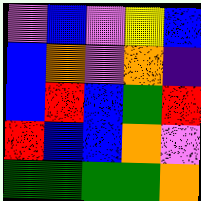[["violet", "blue", "violet", "yellow", "blue"], ["blue", "orange", "violet", "orange", "indigo"], ["blue", "red", "blue", "green", "red"], ["red", "blue", "blue", "orange", "violet"], ["green", "green", "green", "green", "orange"]]